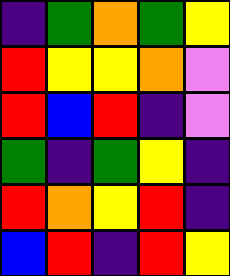[["indigo", "green", "orange", "green", "yellow"], ["red", "yellow", "yellow", "orange", "violet"], ["red", "blue", "red", "indigo", "violet"], ["green", "indigo", "green", "yellow", "indigo"], ["red", "orange", "yellow", "red", "indigo"], ["blue", "red", "indigo", "red", "yellow"]]